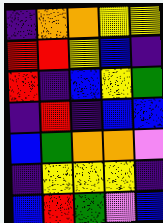[["indigo", "orange", "orange", "yellow", "yellow"], ["red", "red", "yellow", "blue", "indigo"], ["red", "indigo", "blue", "yellow", "green"], ["indigo", "red", "indigo", "blue", "blue"], ["blue", "green", "orange", "orange", "violet"], ["indigo", "yellow", "yellow", "yellow", "indigo"], ["blue", "red", "green", "violet", "blue"]]